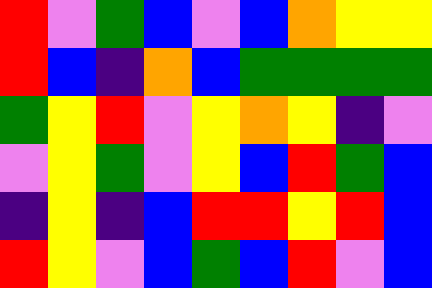[["red", "violet", "green", "blue", "violet", "blue", "orange", "yellow", "yellow"], ["red", "blue", "indigo", "orange", "blue", "green", "green", "green", "green"], ["green", "yellow", "red", "violet", "yellow", "orange", "yellow", "indigo", "violet"], ["violet", "yellow", "green", "violet", "yellow", "blue", "red", "green", "blue"], ["indigo", "yellow", "indigo", "blue", "red", "red", "yellow", "red", "blue"], ["red", "yellow", "violet", "blue", "green", "blue", "red", "violet", "blue"]]